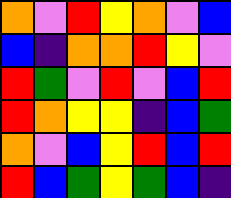[["orange", "violet", "red", "yellow", "orange", "violet", "blue"], ["blue", "indigo", "orange", "orange", "red", "yellow", "violet"], ["red", "green", "violet", "red", "violet", "blue", "red"], ["red", "orange", "yellow", "yellow", "indigo", "blue", "green"], ["orange", "violet", "blue", "yellow", "red", "blue", "red"], ["red", "blue", "green", "yellow", "green", "blue", "indigo"]]